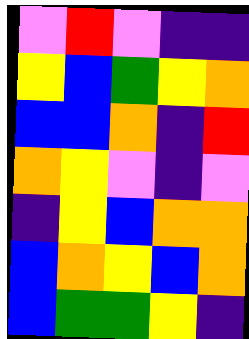[["violet", "red", "violet", "indigo", "indigo"], ["yellow", "blue", "green", "yellow", "orange"], ["blue", "blue", "orange", "indigo", "red"], ["orange", "yellow", "violet", "indigo", "violet"], ["indigo", "yellow", "blue", "orange", "orange"], ["blue", "orange", "yellow", "blue", "orange"], ["blue", "green", "green", "yellow", "indigo"]]